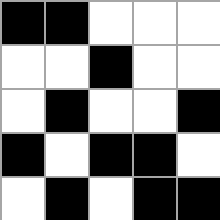[["black", "black", "white", "white", "white"], ["white", "white", "black", "white", "white"], ["white", "black", "white", "white", "black"], ["black", "white", "black", "black", "white"], ["white", "black", "white", "black", "black"]]